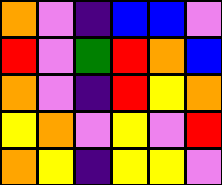[["orange", "violet", "indigo", "blue", "blue", "violet"], ["red", "violet", "green", "red", "orange", "blue"], ["orange", "violet", "indigo", "red", "yellow", "orange"], ["yellow", "orange", "violet", "yellow", "violet", "red"], ["orange", "yellow", "indigo", "yellow", "yellow", "violet"]]